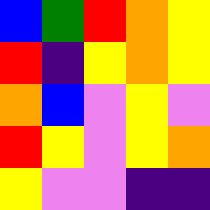[["blue", "green", "red", "orange", "yellow"], ["red", "indigo", "yellow", "orange", "yellow"], ["orange", "blue", "violet", "yellow", "violet"], ["red", "yellow", "violet", "yellow", "orange"], ["yellow", "violet", "violet", "indigo", "indigo"]]